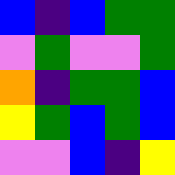[["blue", "indigo", "blue", "green", "green"], ["violet", "green", "violet", "violet", "green"], ["orange", "indigo", "green", "green", "blue"], ["yellow", "green", "blue", "green", "blue"], ["violet", "violet", "blue", "indigo", "yellow"]]